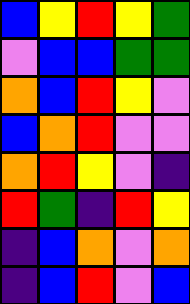[["blue", "yellow", "red", "yellow", "green"], ["violet", "blue", "blue", "green", "green"], ["orange", "blue", "red", "yellow", "violet"], ["blue", "orange", "red", "violet", "violet"], ["orange", "red", "yellow", "violet", "indigo"], ["red", "green", "indigo", "red", "yellow"], ["indigo", "blue", "orange", "violet", "orange"], ["indigo", "blue", "red", "violet", "blue"]]